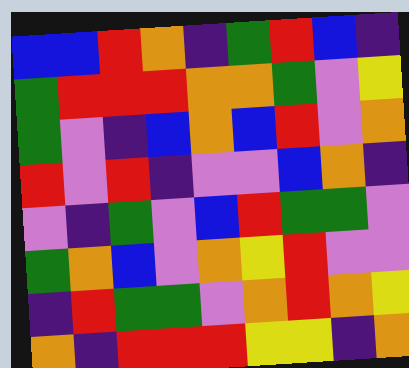[["blue", "blue", "red", "orange", "indigo", "green", "red", "blue", "indigo"], ["green", "red", "red", "red", "orange", "orange", "green", "violet", "yellow"], ["green", "violet", "indigo", "blue", "orange", "blue", "red", "violet", "orange"], ["red", "violet", "red", "indigo", "violet", "violet", "blue", "orange", "indigo"], ["violet", "indigo", "green", "violet", "blue", "red", "green", "green", "violet"], ["green", "orange", "blue", "violet", "orange", "yellow", "red", "violet", "violet"], ["indigo", "red", "green", "green", "violet", "orange", "red", "orange", "yellow"], ["orange", "indigo", "red", "red", "red", "yellow", "yellow", "indigo", "orange"]]